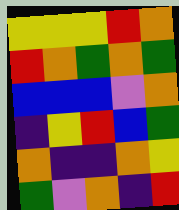[["yellow", "yellow", "yellow", "red", "orange"], ["red", "orange", "green", "orange", "green"], ["blue", "blue", "blue", "violet", "orange"], ["indigo", "yellow", "red", "blue", "green"], ["orange", "indigo", "indigo", "orange", "yellow"], ["green", "violet", "orange", "indigo", "red"]]